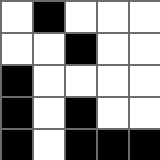[["white", "black", "white", "white", "white"], ["white", "white", "black", "white", "white"], ["black", "white", "white", "white", "white"], ["black", "white", "black", "white", "white"], ["black", "white", "black", "black", "black"]]